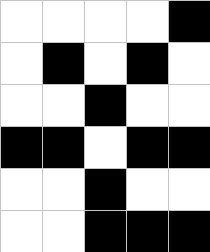[["white", "white", "white", "white", "black"], ["white", "black", "white", "black", "white"], ["white", "white", "black", "white", "white"], ["black", "black", "white", "black", "black"], ["white", "white", "black", "white", "white"], ["white", "white", "black", "black", "black"]]